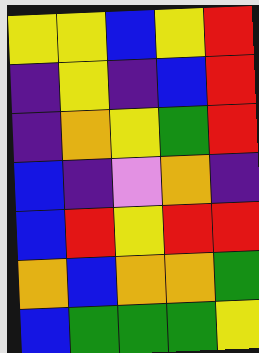[["yellow", "yellow", "blue", "yellow", "red"], ["indigo", "yellow", "indigo", "blue", "red"], ["indigo", "orange", "yellow", "green", "red"], ["blue", "indigo", "violet", "orange", "indigo"], ["blue", "red", "yellow", "red", "red"], ["orange", "blue", "orange", "orange", "green"], ["blue", "green", "green", "green", "yellow"]]